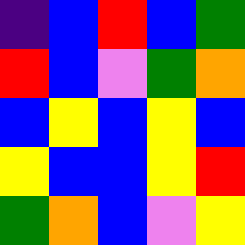[["indigo", "blue", "red", "blue", "green"], ["red", "blue", "violet", "green", "orange"], ["blue", "yellow", "blue", "yellow", "blue"], ["yellow", "blue", "blue", "yellow", "red"], ["green", "orange", "blue", "violet", "yellow"]]